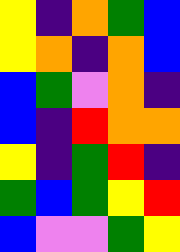[["yellow", "indigo", "orange", "green", "blue"], ["yellow", "orange", "indigo", "orange", "blue"], ["blue", "green", "violet", "orange", "indigo"], ["blue", "indigo", "red", "orange", "orange"], ["yellow", "indigo", "green", "red", "indigo"], ["green", "blue", "green", "yellow", "red"], ["blue", "violet", "violet", "green", "yellow"]]